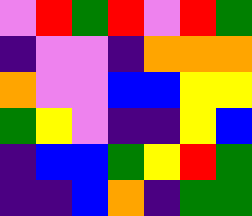[["violet", "red", "green", "red", "violet", "red", "green"], ["indigo", "violet", "violet", "indigo", "orange", "orange", "orange"], ["orange", "violet", "violet", "blue", "blue", "yellow", "yellow"], ["green", "yellow", "violet", "indigo", "indigo", "yellow", "blue"], ["indigo", "blue", "blue", "green", "yellow", "red", "green"], ["indigo", "indigo", "blue", "orange", "indigo", "green", "green"]]